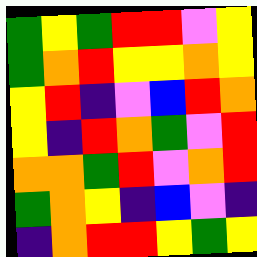[["green", "yellow", "green", "red", "red", "violet", "yellow"], ["green", "orange", "red", "yellow", "yellow", "orange", "yellow"], ["yellow", "red", "indigo", "violet", "blue", "red", "orange"], ["yellow", "indigo", "red", "orange", "green", "violet", "red"], ["orange", "orange", "green", "red", "violet", "orange", "red"], ["green", "orange", "yellow", "indigo", "blue", "violet", "indigo"], ["indigo", "orange", "red", "red", "yellow", "green", "yellow"]]